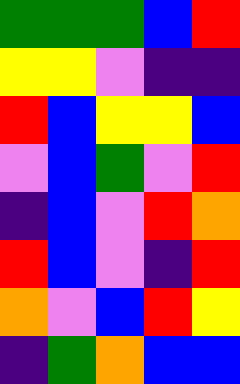[["green", "green", "green", "blue", "red"], ["yellow", "yellow", "violet", "indigo", "indigo"], ["red", "blue", "yellow", "yellow", "blue"], ["violet", "blue", "green", "violet", "red"], ["indigo", "blue", "violet", "red", "orange"], ["red", "blue", "violet", "indigo", "red"], ["orange", "violet", "blue", "red", "yellow"], ["indigo", "green", "orange", "blue", "blue"]]